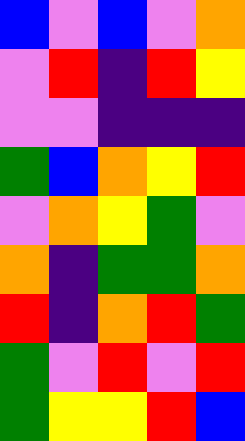[["blue", "violet", "blue", "violet", "orange"], ["violet", "red", "indigo", "red", "yellow"], ["violet", "violet", "indigo", "indigo", "indigo"], ["green", "blue", "orange", "yellow", "red"], ["violet", "orange", "yellow", "green", "violet"], ["orange", "indigo", "green", "green", "orange"], ["red", "indigo", "orange", "red", "green"], ["green", "violet", "red", "violet", "red"], ["green", "yellow", "yellow", "red", "blue"]]